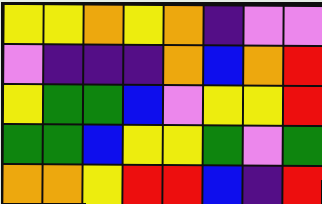[["yellow", "yellow", "orange", "yellow", "orange", "indigo", "violet", "violet"], ["violet", "indigo", "indigo", "indigo", "orange", "blue", "orange", "red"], ["yellow", "green", "green", "blue", "violet", "yellow", "yellow", "red"], ["green", "green", "blue", "yellow", "yellow", "green", "violet", "green"], ["orange", "orange", "yellow", "red", "red", "blue", "indigo", "red"]]